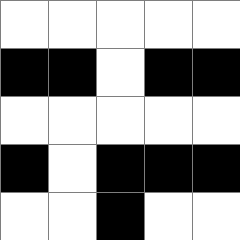[["white", "white", "white", "white", "white"], ["black", "black", "white", "black", "black"], ["white", "white", "white", "white", "white"], ["black", "white", "black", "black", "black"], ["white", "white", "black", "white", "white"]]